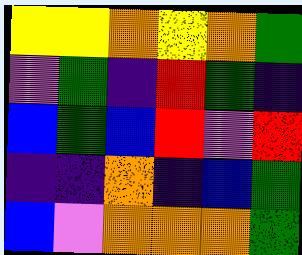[["yellow", "yellow", "orange", "yellow", "orange", "green"], ["violet", "green", "indigo", "red", "green", "indigo"], ["blue", "green", "blue", "red", "violet", "red"], ["indigo", "indigo", "orange", "indigo", "blue", "green"], ["blue", "violet", "orange", "orange", "orange", "green"]]